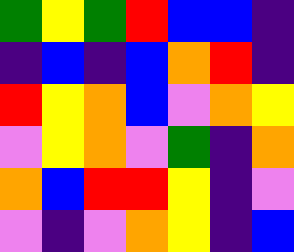[["green", "yellow", "green", "red", "blue", "blue", "indigo"], ["indigo", "blue", "indigo", "blue", "orange", "red", "indigo"], ["red", "yellow", "orange", "blue", "violet", "orange", "yellow"], ["violet", "yellow", "orange", "violet", "green", "indigo", "orange"], ["orange", "blue", "red", "red", "yellow", "indigo", "violet"], ["violet", "indigo", "violet", "orange", "yellow", "indigo", "blue"]]